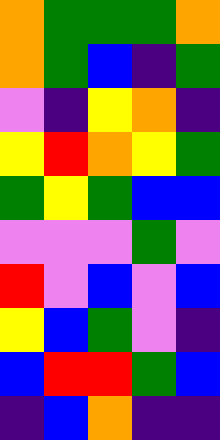[["orange", "green", "green", "green", "orange"], ["orange", "green", "blue", "indigo", "green"], ["violet", "indigo", "yellow", "orange", "indigo"], ["yellow", "red", "orange", "yellow", "green"], ["green", "yellow", "green", "blue", "blue"], ["violet", "violet", "violet", "green", "violet"], ["red", "violet", "blue", "violet", "blue"], ["yellow", "blue", "green", "violet", "indigo"], ["blue", "red", "red", "green", "blue"], ["indigo", "blue", "orange", "indigo", "indigo"]]